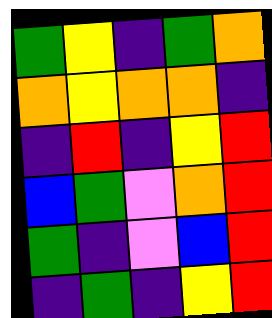[["green", "yellow", "indigo", "green", "orange"], ["orange", "yellow", "orange", "orange", "indigo"], ["indigo", "red", "indigo", "yellow", "red"], ["blue", "green", "violet", "orange", "red"], ["green", "indigo", "violet", "blue", "red"], ["indigo", "green", "indigo", "yellow", "red"]]